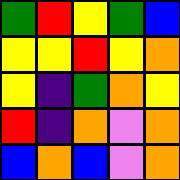[["green", "red", "yellow", "green", "blue"], ["yellow", "yellow", "red", "yellow", "orange"], ["yellow", "indigo", "green", "orange", "yellow"], ["red", "indigo", "orange", "violet", "orange"], ["blue", "orange", "blue", "violet", "orange"]]